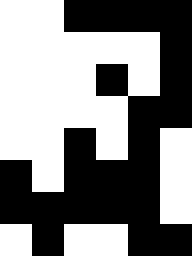[["white", "white", "black", "black", "black", "black"], ["white", "white", "white", "white", "white", "black"], ["white", "white", "white", "black", "white", "black"], ["white", "white", "white", "white", "black", "black"], ["white", "white", "black", "white", "black", "white"], ["black", "white", "black", "black", "black", "white"], ["black", "black", "black", "black", "black", "white"], ["white", "black", "white", "white", "black", "black"]]